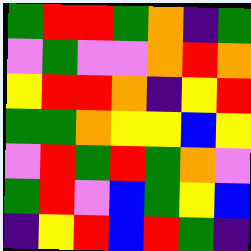[["green", "red", "red", "green", "orange", "indigo", "green"], ["violet", "green", "violet", "violet", "orange", "red", "orange"], ["yellow", "red", "red", "orange", "indigo", "yellow", "red"], ["green", "green", "orange", "yellow", "yellow", "blue", "yellow"], ["violet", "red", "green", "red", "green", "orange", "violet"], ["green", "red", "violet", "blue", "green", "yellow", "blue"], ["indigo", "yellow", "red", "blue", "red", "green", "indigo"]]